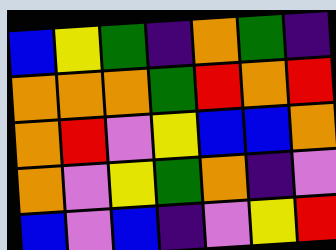[["blue", "yellow", "green", "indigo", "orange", "green", "indigo"], ["orange", "orange", "orange", "green", "red", "orange", "red"], ["orange", "red", "violet", "yellow", "blue", "blue", "orange"], ["orange", "violet", "yellow", "green", "orange", "indigo", "violet"], ["blue", "violet", "blue", "indigo", "violet", "yellow", "red"]]